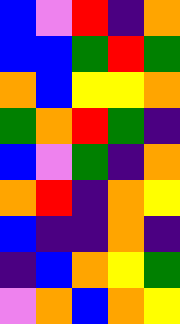[["blue", "violet", "red", "indigo", "orange"], ["blue", "blue", "green", "red", "green"], ["orange", "blue", "yellow", "yellow", "orange"], ["green", "orange", "red", "green", "indigo"], ["blue", "violet", "green", "indigo", "orange"], ["orange", "red", "indigo", "orange", "yellow"], ["blue", "indigo", "indigo", "orange", "indigo"], ["indigo", "blue", "orange", "yellow", "green"], ["violet", "orange", "blue", "orange", "yellow"]]